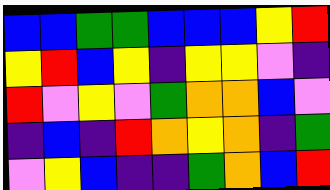[["blue", "blue", "green", "green", "blue", "blue", "blue", "yellow", "red"], ["yellow", "red", "blue", "yellow", "indigo", "yellow", "yellow", "violet", "indigo"], ["red", "violet", "yellow", "violet", "green", "orange", "orange", "blue", "violet"], ["indigo", "blue", "indigo", "red", "orange", "yellow", "orange", "indigo", "green"], ["violet", "yellow", "blue", "indigo", "indigo", "green", "orange", "blue", "red"]]